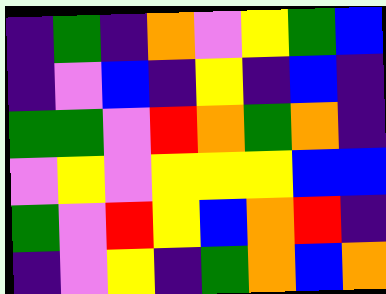[["indigo", "green", "indigo", "orange", "violet", "yellow", "green", "blue"], ["indigo", "violet", "blue", "indigo", "yellow", "indigo", "blue", "indigo"], ["green", "green", "violet", "red", "orange", "green", "orange", "indigo"], ["violet", "yellow", "violet", "yellow", "yellow", "yellow", "blue", "blue"], ["green", "violet", "red", "yellow", "blue", "orange", "red", "indigo"], ["indigo", "violet", "yellow", "indigo", "green", "orange", "blue", "orange"]]